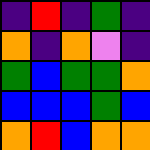[["indigo", "red", "indigo", "green", "indigo"], ["orange", "indigo", "orange", "violet", "indigo"], ["green", "blue", "green", "green", "orange"], ["blue", "blue", "blue", "green", "blue"], ["orange", "red", "blue", "orange", "orange"]]